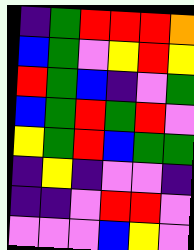[["indigo", "green", "red", "red", "red", "orange"], ["blue", "green", "violet", "yellow", "red", "yellow"], ["red", "green", "blue", "indigo", "violet", "green"], ["blue", "green", "red", "green", "red", "violet"], ["yellow", "green", "red", "blue", "green", "green"], ["indigo", "yellow", "indigo", "violet", "violet", "indigo"], ["indigo", "indigo", "violet", "red", "red", "violet"], ["violet", "violet", "violet", "blue", "yellow", "violet"]]